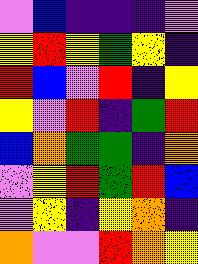[["violet", "blue", "indigo", "indigo", "indigo", "violet"], ["yellow", "red", "yellow", "green", "yellow", "indigo"], ["red", "blue", "violet", "red", "indigo", "yellow"], ["yellow", "violet", "red", "indigo", "green", "red"], ["blue", "orange", "green", "green", "indigo", "orange"], ["violet", "yellow", "red", "green", "red", "blue"], ["violet", "yellow", "indigo", "yellow", "orange", "indigo"], ["orange", "violet", "violet", "red", "orange", "yellow"]]